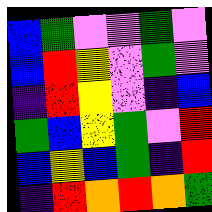[["blue", "green", "violet", "violet", "green", "violet"], ["blue", "red", "yellow", "violet", "green", "violet"], ["indigo", "red", "yellow", "violet", "indigo", "blue"], ["green", "blue", "yellow", "green", "violet", "red"], ["blue", "yellow", "blue", "green", "indigo", "red"], ["indigo", "red", "orange", "red", "orange", "green"]]